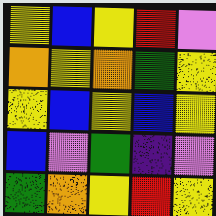[["yellow", "blue", "yellow", "red", "violet"], ["orange", "yellow", "orange", "green", "yellow"], ["yellow", "blue", "yellow", "blue", "yellow"], ["blue", "violet", "green", "indigo", "violet"], ["green", "orange", "yellow", "red", "yellow"]]